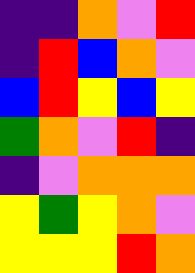[["indigo", "indigo", "orange", "violet", "red"], ["indigo", "red", "blue", "orange", "violet"], ["blue", "red", "yellow", "blue", "yellow"], ["green", "orange", "violet", "red", "indigo"], ["indigo", "violet", "orange", "orange", "orange"], ["yellow", "green", "yellow", "orange", "violet"], ["yellow", "yellow", "yellow", "red", "orange"]]